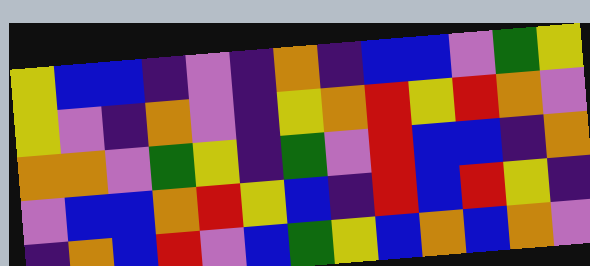[["yellow", "blue", "blue", "indigo", "violet", "indigo", "orange", "indigo", "blue", "blue", "violet", "green", "yellow"], ["yellow", "violet", "indigo", "orange", "violet", "indigo", "yellow", "orange", "red", "yellow", "red", "orange", "violet"], ["orange", "orange", "violet", "green", "yellow", "indigo", "green", "violet", "red", "blue", "blue", "indigo", "orange"], ["violet", "blue", "blue", "orange", "red", "yellow", "blue", "indigo", "red", "blue", "red", "yellow", "indigo"], ["indigo", "orange", "blue", "red", "violet", "blue", "green", "yellow", "blue", "orange", "blue", "orange", "violet"]]